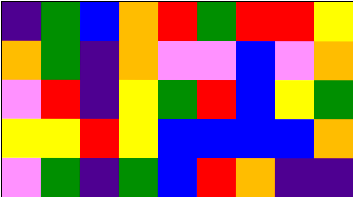[["indigo", "green", "blue", "orange", "red", "green", "red", "red", "yellow"], ["orange", "green", "indigo", "orange", "violet", "violet", "blue", "violet", "orange"], ["violet", "red", "indigo", "yellow", "green", "red", "blue", "yellow", "green"], ["yellow", "yellow", "red", "yellow", "blue", "blue", "blue", "blue", "orange"], ["violet", "green", "indigo", "green", "blue", "red", "orange", "indigo", "indigo"]]